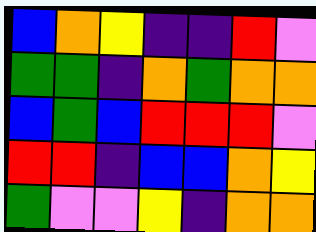[["blue", "orange", "yellow", "indigo", "indigo", "red", "violet"], ["green", "green", "indigo", "orange", "green", "orange", "orange"], ["blue", "green", "blue", "red", "red", "red", "violet"], ["red", "red", "indigo", "blue", "blue", "orange", "yellow"], ["green", "violet", "violet", "yellow", "indigo", "orange", "orange"]]